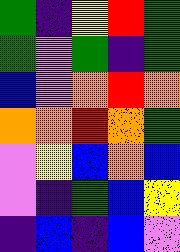[["green", "indigo", "yellow", "red", "green"], ["green", "violet", "green", "indigo", "green"], ["blue", "violet", "orange", "red", "orange"], ["orange", "orange", "red", "orange", "green"], ["violet", "yellow", "blue", "orange", "blue"], ["violet", "indigo", "green", "blue", "yellow"], ["indigo", "blue", "indigo", "blue", "violet"]]